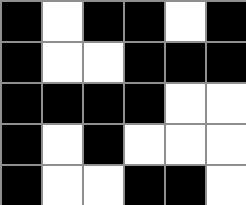[["black", "white", "black", "black", "white", "black"], ["black", "white", "white", "black", "black", "black"], ["black", "black", "black", "black", "white", "white"], ["black", "white", "black", "white", "white", "white"], ["black", "white", "white", "black", "black", "white"]]